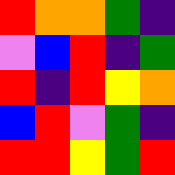[["red", "orange", "orange", "green", "indigo"], ["violet", "blue", "red", "indigo", "green"], ["red", "indigo", "red", "yellow", "orange"], ["blue", "red", "violet", "green", "indigo"], ["red", "red", "yellow", "green", "red"]]